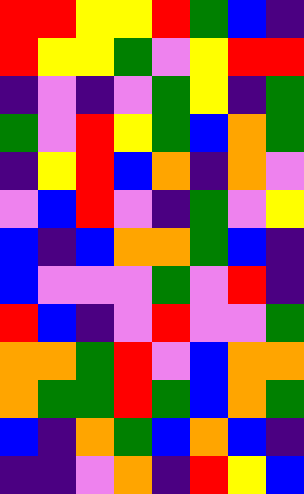[["red", "red", "yellow", "yellow", "red", "green", "blue", "indigo"], ["red", "yellow", "yellow", "green", "violet", "yellow", "red", "red"], ["indigo", "violet", "indigo", "violet", "green", "yellow", "indigo", "green"], ["green", "violet", "red", "yellow", "green", "blue", "orange", "green"], ["indigo", "yellow", "red", "blue", "orange", "indigo", "orange", "violet"], ["violet", "blue", "red", "violet", "indigo", "green", "violet", "yellow"], ["blue", "indigo", "blue", "orange", "orange", "green", "blue", "indigo"], ["blue", "violet", "violet", "violet", "green", "violet", "red", "indigo"], ["red", "blue", "indigo", "violet", "red", "violet", "violet", "green"], ["orange", "orange", "green", "red", "violet", "blue", "orange", "orange"], ["orange", "green", "green", "red", "green", "blue", "orange", "green"], ["blue", "indigo", "orange", "green", "blue", "orange", "blue", "indigo"], ["indigo", "indigo", "violet", "orange", "indigo", "red", "yellow", "blue"]]